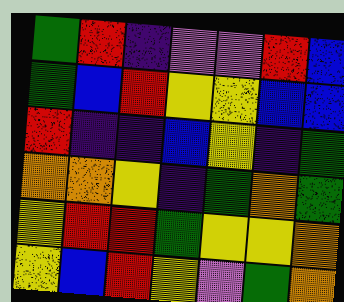[["green", "red", "indigo", "violet", "violet", "red", "blue"], ["green", "blue", "red", "yellow", "yellow", "blue", "blue"], ["red", "indigo", "indigo", "blue", "yellow", "indigo", "green"], ["orange", "orange", "yellow", "indigo", "green", "orange", "green"], ["yellow", "red", "red", "green", "yellow", "yellow", "orange"], ["yellow", "blue", "red", "yellow", "violet", "green", "orange"]]